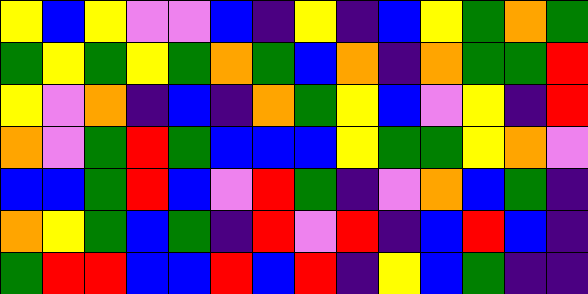[["yellow", "blue", "yellow", "violet", "violet", "blue", "indigo", "yellow", "indigo", "blue", "yellow", "green", "orange", "green"], ["green", "yellow", "green", "yellow", "green", "orange", "green", "blue", "orange", "indigo", "orange", "green", "green", "red"], ["yellow", "violet", "orange", "indigo", "blue", "indigo", "orange", "green", "yellow", "blue", "violet", "yellow", "indigo", "red"], ["orange", "violet", "green", "red", "green", "blue", "blue", "blue", "yellow", "green", "green", "yellow", "orange", "violet"], ["blue", "blue", "green", "red", "blue", "violet", "red", "green", "indigo", "violet", "orange", "blue", "green", "indigo"], ["orange", "yellow", "green", "blue", "green", "indigo", "red", "violet", "red", "indigo", "blue", "red", "blue", "indigo"], ["green", "red", "red", "blue", "blue", "red", "blue", "red", "indigo", "yellow", "blue", "green", "indigo", "indigo"]]